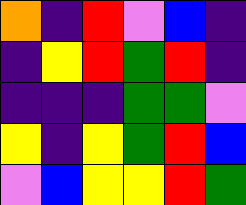[["orange", "indigo", "red", "violet", "blue", "indigo"], ["indigo", "yellow", "red", "green", "red", "indigo"], ["indigo", "indigo", "indigo", "green", "green", "violet"], ["yellow", "indigo", "yellow", "green", "red", "blue"], ["violet", "blue", "yellow", "yellow", "red", "green"]]